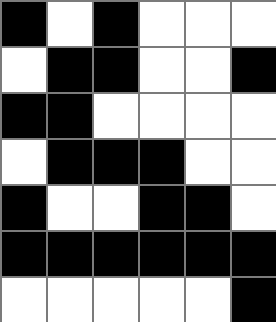[["black", "white", "black", "white", "white", "white"], ["white", "black", "black", "white", "white", "black"], ["black", "black", "white", "white", "white", "white"], ["white", "black", "black", "black", "white", "white"], ["black", "white", "white", "black", "black", "white"], ["black", "black", "black", "black", "black", "black"], ["white", "white", "white", "white", "white", "black"]]